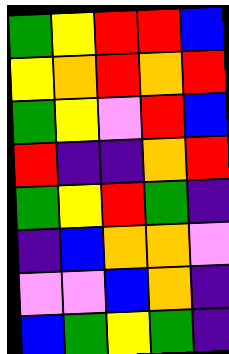[["green", "yellow", "red", "red", "blue"], ["yellow", "orange", "red", "orange", "red"], ["green", "yellow", "violet", "red", "blue"], ["red", "indigo", "indigo", "orange", "red"], ["green", "yellow", "red", "green", "indigo"], ["indigo", "blue", "orange", "orange", "violet"], ["violet", "violet", "blue", "orange", "indigo"], ["blue", "green", "yellow", "green", "indigo"]]